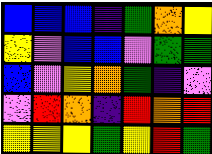[["blue", "blue", "blue", "indigo", "green", "orange", "yellow"], ["yellow", "violet", "blue", "blue", "violet", "green", "green"], ["blue", "violet", "yellow", "orange", "green", "indigo", "violet"], ["violet", "red", "orange", "indigo", "red", "orange", "red"], ["yellow", "yellow", "yellow", "green", "yellow", "red", "green"]]